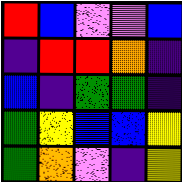[["red", "blue", "violet", "violet", "blue"], ["indigo", "red", "red", "orange", "indigo"], ["blue", "indigo", "green", "green", "indigo"], ["green", "yellow", "blue", "blue", "yellow"], ["green", "orange", "violet", "indigo", "yellow"]]